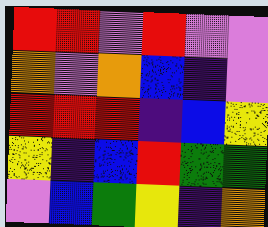[["red", "red", "violet", "red", "violet", "violet"], ["orange", "violet", "orange", "blue", "indigo", "violet"], ["red", "red", "red", "indigo", "blue", "yellow"], ["yellow", "indigo", "blue", "red", "green", "green"], ["violet", "blue", "green", "yellow", "indigo", "orange"]]